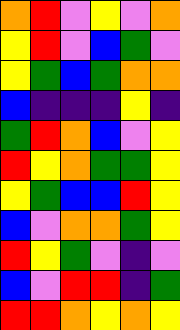[["orange", "red", "violet", "yellow", "violet", "orange"], ["yellow", "red", "violet", "blue", "green", "violet"], ["yellow", "green", "blue", "green", "orange", "orange"], ["blue", "indigo", "indigo", "indigo", "yellow", "indigo"], ["green", "red", "orange", "blue", "violet", "yellow"], ["red", "yellow", "orange", "green", "green", "yellow"], ["yellow", "green", "blue", "blue", "red", "yellow"], ["blue", "violet", "orange", "orange", "green", "yellow"], ["red", "yellow", "green", "violet", "indigo", "violet"], ["blue", "violet", "red", "red", "indigo", "green"], ["red", "red", "orange", "yellow", "orange", "yellow"]]